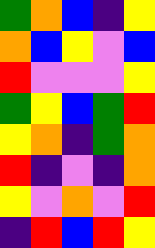[["green", "orange", "blue", "indigo", "yellow"], ["orange", "blue", "yellow", "violet", "blue"], ["red", "violet", "violet", "violet", "yellow"], ["green", "yellow", "blue", "green", "red"], ["yellow", "orange", "indigo", "green", "orange"], ["red", "indigo", "violet", "indigo", "orange"], ["yellow", "violet", "orange", "violet", "red"], ["indigo", "red", "blue", "red", "yellow"]]